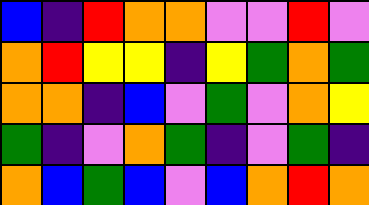[["blue", "indigo", "red", "orange", "orange", "violet", "violet", "red", "violet"], ["orange", "red", "yellow", "yellow", "indigo", "yellow", "green", "orange", "green"], ["orange", "orange", "indigo", "blue", "violet", "green", "violet", "orange", "yellow"], ["green", "indigo", "violet", "orange", "green", "indigo", "violet", "green", "indigo"], ["orange", "blue", "green", "blue", "violet", "blue", "orange", "red", "orange"]]